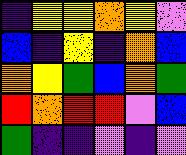[["indigo", "yellow", "yellow", "orange", "yellow", "violet"], ["blue", "indigo", "yellow", "indigo", "orange", "blue"], ["orange", "yellow", "green", "blue", "orange", "green"], ["red", "orange", "red", "red", "violet", "blue"], ["green", "indigo", "indigo", "violet", "indigo", "violet"]]